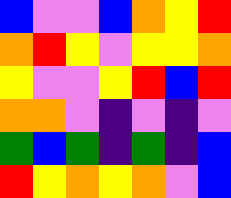[["blue", "violet", "violet", "blue", "orange", "yellow", "red"], ["orange", "red", "yellow", "violet", "yellow", "yellow", "orange"], ["yellow", "violet", "violet", "yellow", "red", "blue", "red"], ["orange", "orange", "violet", "indigo", "violet", "indigo", "violet"], ["green", "blue", "green", "indigo", "green", "indigo", "blue"], ["red", "yellow", "orange", "yellow", "orange", "violet", "blue"]]